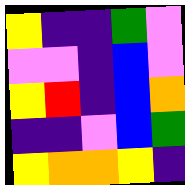[["yellow", "indigo", "indigo", "green", "violet"], ["violet", "violet", "indigo", "blue", "violet"], ["yellow", "red", "indigo", "blue", "orange"], ["indigo", "indigo", "violet", "blue", "green"], ["yellow", "orange", "orange", "yellow", "indigo"]]